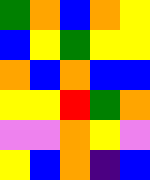[["green", "orange", "blue", "orange", "yellow"], ["blue", "yellow", "green", "yellow", "yellow"], ["orange", "blue", "orange", "blue", "blue"], ["yellow", "yellow", "red", "green", "orange"], ["violet", "violet", "orange", "yellow", "violet"], ["yellow", "blue", "orange", "indigo", "blue"]]